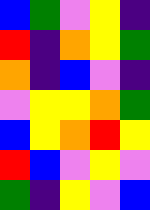[["blue", "green", "violet", "yellow", "indigo"], ["red", "indigo", "orange", "yellow", "green"], ["orange", "indigo", "blue", "violet", "indigo"], ["violet", "yellow", "yellow", "orange", "green"], ["blue", "yellow", "orange", "red", "yellow"], ["red", "blue", "violet", "yellow", "violet"], ["green", "indigo", "yellow", "violet", "blue"]]